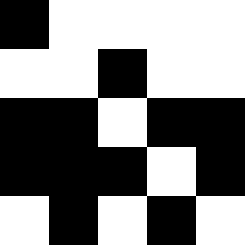[["black", "white", "white", "white", "white"], ["white", "white", "black", "white", "white"], ["black", "black", "white", "black", "black"], ["black", "black", "black", "white", "black"], ["white", "black", "white", "black", "white"]]